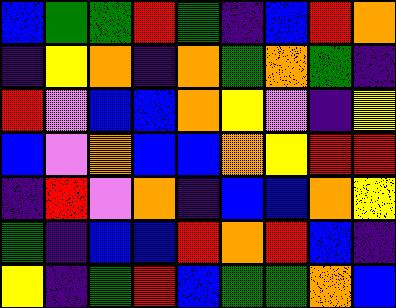[["blue", "green", "green", "red", "green", "indigo", "blue", "red", "orange"], ["indigo", "yellow", "orange", "indigo", "orange", "green", "orange", "green", "indigo"], ["red", "violet", "blue", "blue", "orange", "yellow", "violet", "indigo", "yellow"], ["blue", "violet", "orange", "blue", "blue", "orange", "yellow", "red", "red"], ["indigo", "red", "violet", "orange", "indigo", "blue", "blue", "orange", "yellow"], ["green", "indigo", "blue", "blue", "red", "orange", "red", "blue", "indigo"], ["yellow", "indigo", "green", "red", "blue", "green", "green", "orange", "blue"]]